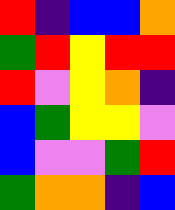[["red", "indigo", "blue", "blue", "orange"], ["green", "red", "yellow", "red", "red"], ["red", "violet", "yellow", "orange", "indigo"], ["blue", "green", "yellow", "yellow", "violet"], ["blue", "violet", "violet", "green", "red"], ["green", "orange", "orange", "indigo", "blue"]]